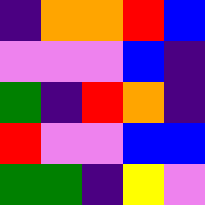[["indigo", "orange", "orange", "red", "blue"], ["violet", "violet", "violet", "blue", "indigo"], ["green", "indigo", "red", "orange", "indigo"], ["red", "violet", "violet", "blue", "blue"], ["green", "green", "indigo", "yellow", "violet"]]